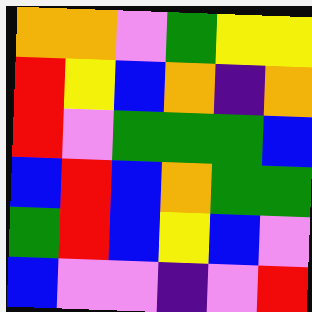[["orange", "orange", "violet", "green", "yellow", "yellow"], ["red", "yellow", "blue", "orange", "indigo", "orange"], ["red", "violet", "green", "green", "green", "blue"], ["blue", "red", "blue", "orange", "green", "green"], ["green", "red", "blue", "yellow", "blue", "violet"], ["blue", "violet", "violet", "indigo", "violet", "red"]]